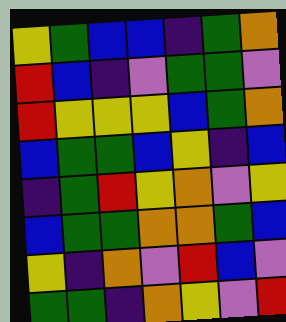[["yellow", "green", "blue", "blue", "indigo", "green", "orange"], ["red", "blue", "indigo", "violet", "green", "green", "violet"], ["red", "yellow", "yellow", "yellow", "blue", "green", "orange"], ["blue", "green", "green", "blue", "yellow", "indigo", "blue"], ["indigo", "green", "red", "yellow", "orange", "violet", "yellow"], ["blue", "green", "green", "orange", "orange", "green", "blue"], ["yellow", "indigo", "orange", "violet", "red", "blue", "violet"], ["green", "green", "indigo", "orange", "yellow", "violet", "red"]]